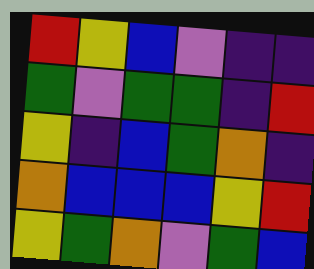[["red", "yellow", "blue", "violet", "indigo", "indigo"], ["green", "violet", "green", "green", "indigo", "red"], ["yellow", "indigo", "blue", "green", "orange", "indigo"], ["orange", "blue", "blue", "blue", "yellow", "red"], ["yellow", "green", "orange", "violet", "green", "blue"]]